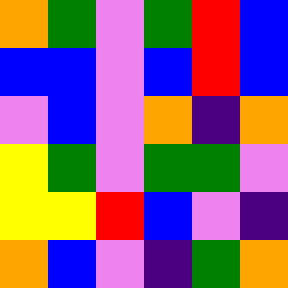[["orange", "green", "violet", "green", "red", "blue"], ["blue", "blue", "violet", "blue", "red", "blue"], ["violet", "blue", "violet", "orange", "indigo", "orange"], ["yellow", "green", "violet", "green", "green", "violet"], ["yellow", "yellow", "red", "blue", "violet", "indigo"], ["orange", "blue", "violet", "indigo", "green", "orange"]]